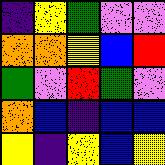[["indigo", "yellow", "green", "violet", "violet"], ["orange", "orange", "yellow", "blue", "red"], ["green", "violet", "red", "green", "violet"], ["orange", "blue", "indigo", "blue", "blue"], ["yellow", "indigo", "yellow", "blue", "yellow"]]